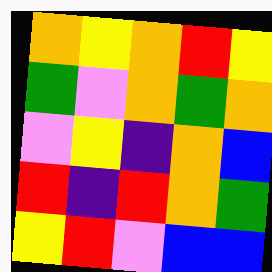[["orange", "yellow", "orange", "red", "yellow"], ["green", "violet", "orange", "green", "orange"], ["violet", "yellow", "indigo", "orange", "blue"], ["red", "indigo", "red", "orange", "green"], ["yellow", "red", "violet", "blue", "blue"]]